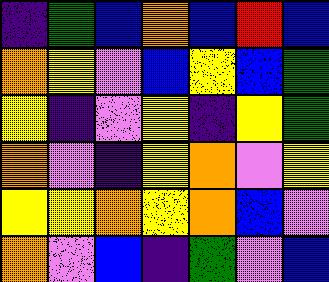[["indigo", "green", "blue", "orange", "blue", "red", "blue"], ["orange", "yellow", "violet", "blue", "yellow", "blue", "green"], ["yellow", "indigo", "violet", "yellow", "indigo", "yellow", "green"], ["orange", "violet", "indigo", "yellow", "orange", "violet", "yellow"], ["yellow", "yellow", "orange", "yellow", "orange", "blue", "violet"], ["orange", "violet", "blue", "indigo", "green", "violet", "blue"]]